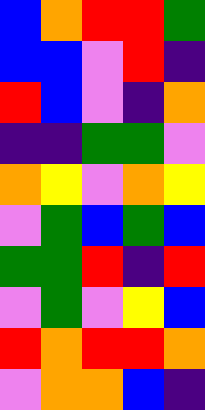[["blue", "orange", "red", "red", "green"], ["blue", "blue", "violet", "red", "indigo"], ["red", "blue", "violet", "indigo", "orange"], ["indigo", "indigo", "green", "green", "violet"], ["orange", "yellow", "violet", "orange", "yellow"], ["violet", "green", "blue", "green", "blue"], ["green", "green", "red", "indigo", "red"], ["violet", "green", "violet", "yellow", "blue"], ["red", "orange", "red", "red", "orange"], ["violet", "orange", "orange", "blue", "indigo"]]